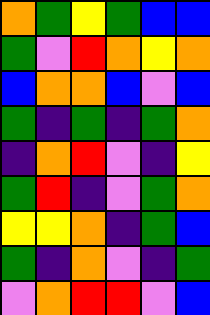[["orange", "green", "yellow", "green", "blue", "blue"], ["green", "violet", "red", "orange", "yellow", "orange"], ["blue", "orange", "orange", "blue", "violet", "blue"], ["green", "indigo", "green", "indigo", "green", "orange"], ["indigo", "orange", "red", "violet", "indigo", "yellow"], ["green", "red", "indigo", "violet", "green", "orange"], ["yellow", "yellow", "orange", "indigo", "green", "blue"], ["green", "indigo", "orange", "violet", "indigo", "green"], ["violet", "orange", "red", "red", "violet", "blue"]]